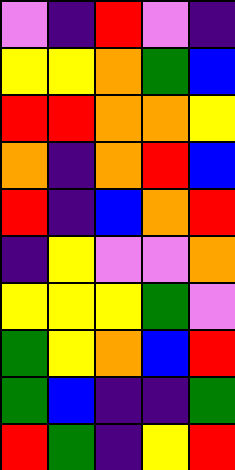[["violet", "indigo", "red", "violet", "indigo"], ["yellow", "yellow", "orange", "green", "blue"], ["red", "red", "orange", "orange", "yellow"], ["orange", "indigo", "orange", "red", "blue"], ["red", "indigo", "blue", "orange", "red"], ["indigo", "yellow", "violet", "violet", "orange"], ["yellow", "yellow", "yellow", "green", "violet"], ["green", "yellow", "orange", "blue", "red"], ["green", "blue", "indigo", "indigo", "green"], ["red", "green", "indigo", "yellow", "red"]]